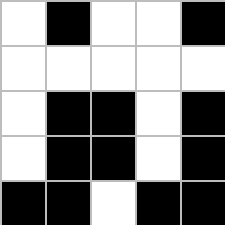[["white", "black", "white", "white", "black"], ["white", "white", "white", "white", "white"], ["white", "black", "black", "white", "black"], ["white", "black", "black", "white", "black"], ["black", "black", "white", "black", "black"]]